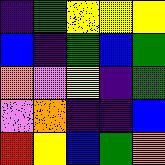[["indigo", "green", "yellow", "yellow", "yellow"], ["blue", "indigo", "green", "blue", "green"], ["orange", "violet", "yellow", "indigo", "green"], ["violet", "orange", "indigo", "indigo", "blue"], ["red", "yellow", "blue", "green", "orange"]]